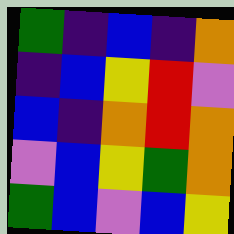[["green", "indigo", "blue", "indigo", "orange"], ["indigo", "blue", "yellow", "red", "violet"], ["blue", "indigo", "orange", "red", "orange"], ["violet", "blue", "yellow", "green", "orange"], ["green", "blue", "violet", "blue", "yellow"]]